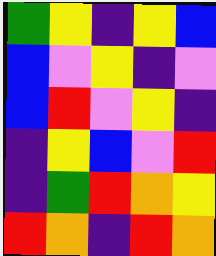[["green", "yellow", "indigo", "yellow", "blue"], ["blue", "violet", "yellow", "indigo", "violet"], ["blue", "red", "violet", "yellow", "indigo"], ["indigo", "yellow", "blue", "violet", "red"], ["indigo", "green", "red", "orange", "yellow"], ["red", "orange", "indigo", "red", "orange"]]